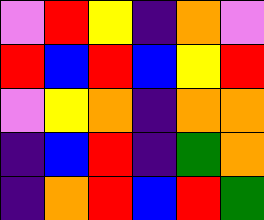[["violet", "red", "yellow", "indigo", "orange", "violet"], ["red", "blue", "red", "blue", "yellow", "red"], ["violet", "yellow", "orange", "indigo", "orange", "orange"], ["indigo", "blue", "red", "indigo", "green", "orange"], ["indigo", "orange", "red", "blue", "red", "green"]]